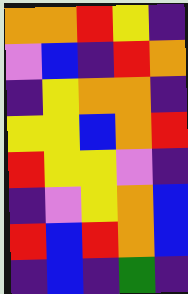[["orange", "orange", "red", "yellow", "indigo"], ["violet", "blue", "indigo", "red", "orange"], ["indigo", "yellow", "orange", "orange", "indigo"], ["yellow", "yellow", "blue", "orange", "red"], ["red", "yellow", "yellow", "violet", "indigo"], ["indigo", "violet", "yellow", "orange", "blue"], ["red", "blue", "red", "orange", "blue"], ["indigo", "blue", "indigo", "green", "indigo"]]